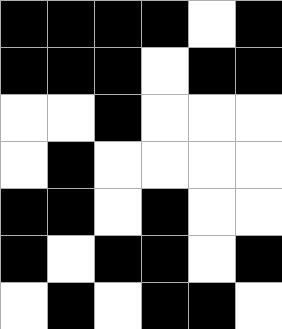[["black", "black", "black", "black", "white", "black"], ["black", "black", "black", "white", "black", "black"], ["white", "white", "black", "white", "white", "white"], ["white", "black", "white", "white", "white", "white"], ["black", "black", "white", "black", "white", "white"], ["black", "white", "black", "black", "white", "black"], ["white", "black", "white", "black", "black", "white"]]